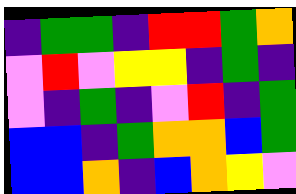[["indigo", "green", "green", "indigo", "red", "red", "green", "orange"], ["violet", "red", "violet", "yellow", "yellow", "indigo", "green", "indigo"], ["violet", "indigo", "green", "indigo", "violet", "red", "indigo", "green"], ["blue", "blue", "indigo", "green", "orange", "orange", "blue", "green"], ["blue", "blue", "orange", "indigo", "blue", "orange", "yellow", "violet"]]